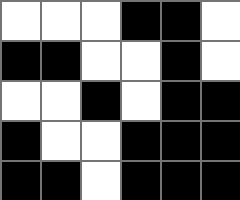[["white", "white", "white", "black", "black", "white"], ["black", "black", "white", "white", "black", "white"], ["white", "white", "black", "white", "black", "black"], ["black", "white", "white", "black", "black", "black"], ["black", "black", "white", "black", "black", "black"]]